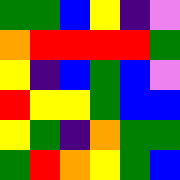[["green", "green", "blue", "yellow", "indigo", "violet"], ["orange", "red", "red", "red", "red", "green"], ["yellow", "indigo", "blue", "green", "blue", "violet"], ["red", "yellow", "yellow", "green", "blue", "blue"], ["yellow", "green", "indigo", "orange", "green", "green"], ["green", "red", "orange", "yellow", "green", "blue"]]